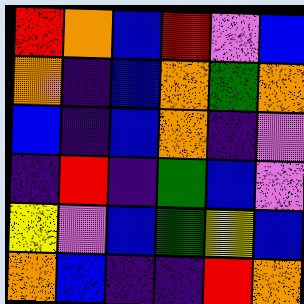[["red", "orange", "blue", "red", "violet", "blue"], ["orange", "indigo", "blue", "orange", "green", "orange"], ["blue", "indigo", "blue", "orange", "indigo", "violet"], ["indigo", "red", "indigo", "green", "blue", "violet"], ["yellow", "violet", "blue", "green", "yellow", "blue"], ["orange", "blue", "indigo", "indigo", "red", "orange"]]